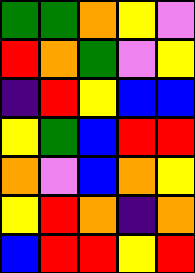[["green", "green", "orange", "yellow", "violet"], ["red", "orange", "green", "violet", "yellow"], ["indigo", "red", "yellow", "blue", "blue"], ["yellow", "green", "blue", "red", "red"], ["orange", "violet", "blue", "orange", "yellow"], ["yellow", "red", "orange", "indigo", "orange"], ["blue", "red", "red", "yellow", "red"]]